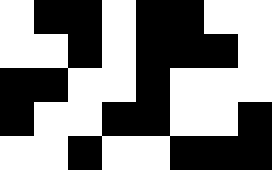[["white", "black", "black", "white", "black", "black", "white", "white"], ["white", "white", "black", "white", "black", "black", "black", "white"], ["black", "black", "white", "white", "black", "white", "white", "white"], ["black", "white", "white", "black", "black", "white", "white", "black"], ["white", "white", "black", "white", "white", "black", "black", "black"]]